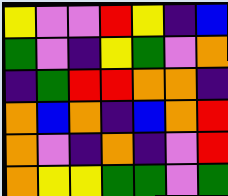[["yellow", "violet", "violet", "red", "yellow", "indigo", "blue"], ["green", "violet", "indigo", "yellow", "green", "violet", "orange"], ["indigo", "green", "red", "red", "orange", "orange", "indigo"], ["orange", "blue", "orange", "indigo", "blue", "orange", "red"], ["orange", "violet", "indigo", "orange", "indigo", "violet", "red"], ["orange", "yellow", "yellow", "green", "green", "violet", "green"]]